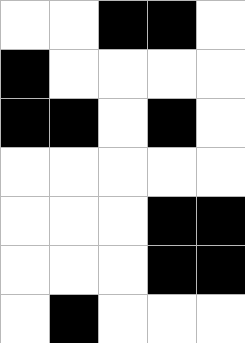[["white", "white", "black", "black", "white"], ["black", "white", "white", "white", "white"], ["black", "black", "white", "black", "white"], ["white", "white", "white", "white", "white"], ["white", "white", "white", "black", "black"], ["white", "white", "white", "black", "black"], ["white", "black", "white", "white", "white"]]